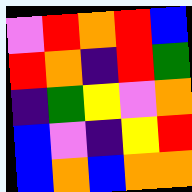[["violet", "red", "orange", "red", "blue"], ["red", "orange", "indigo", "red", "green"], ["indigo", "green", "yellow", "violet", "orange"], ["blue", "violet", "indigo", "yellow", "red"], ["blue", "orange", "blue", "orange", "orange"]]